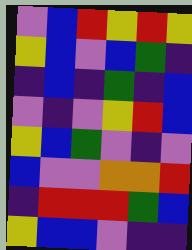[["violet", "blue", "red", "yellow", "red", "yellow"], ["yellow", "blue", "violet", "blue", "green", "indigo"], ["indigo", "blue", "indigo", "green", "indigo", "blue"], ["violet", "indigo", "violet", "yellow", "red", "blue"], ["yellow", "blue", "green", "violet", "indigo", "violet"], ["blue", "violet", "violet", "orange", "orange", "red"], ["indigo", "red", "red", "red", "green", "blue"], ["yellow", "blue", "blue", "violet", "indigo", "indigo"]]